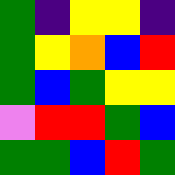[["green", "indigo", "yellow", "yellow", "indigo"], ["green", "yellow", "orange", "blue", "red"], ["green", "blue", "green", "yellow", "yellow"], ["violet", "red", "red", "green", "blue"], ["green", "green", "blue", "red", "green"]]